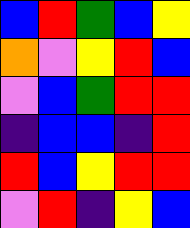[["blue", "red", "green", "blue", "yellow"], ["orange", "violet", "yellow", "red", "blue"], ["violet", "blue", "green", "red", "red"], ["indigo", "blue", "blue", "indigo", "red"], ["red", "blue", "yellow", "red", "red"], ["violet", "red", "indigo", "yellow", "blue"]]